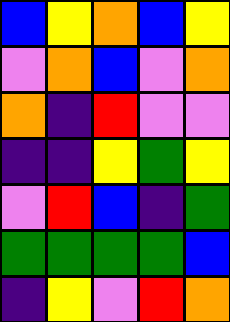[["blue", "yellow", "orange", "blue", "yellow"], ["violet", "orange", "blue", "violet", "orange"], ["orange", "indigo", "red", "violet", "violet"], ["indigo", "indigo", "yellow", "green", "yellow"], ["violet", "red", "blue", "indigo", "green"], ["green", "green", "green", "green", "blue"], ["indigo", "yellow", "violet", "red", "orange"]]